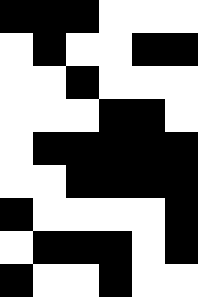[["black", "black", "black", "white", "white", "white"], ["white", "black", "white", "white", "black", "black"], ["white", "white", "black", "white", "white", "white"], ["white", "white", "white", "black", "black", "white"], ["white", "black", "black", "black", "black", "black"], ["white", "white", "black", "black", "black", "black"], ["black", "white", "white", "white", "white", "black"], ["white", "black", "black", "black", "white", "black"], ["black", "white", "white", "black", "white", "white"]]